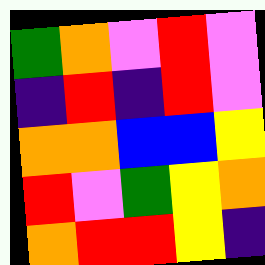[["green", "orange", "violet", "red", "violet"], ["indigo", "red", "indigo", "red", "violet"], ["orange", "orange", "blue", "blue", "yellow"], ["red", "violet", "green", "yellow", "orange"], ["orange", "red", "red", "yellow", "indigo"]]